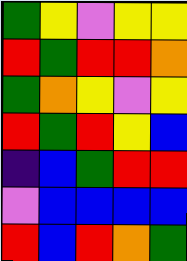[["green", "yellow", "violet", "yellow", "yellow"], ["red", "green", "red", "red", "orange"], ["green", "orange", "yellow", "violet", "yellow"], ["red", "green", "red", "yellow", "blue"], ["indigo", "blue", "green", "red", "red"], ["violet", "blue", "blue", "blue", "blue"], ["red", "blue", "red", "orange", "green"]]